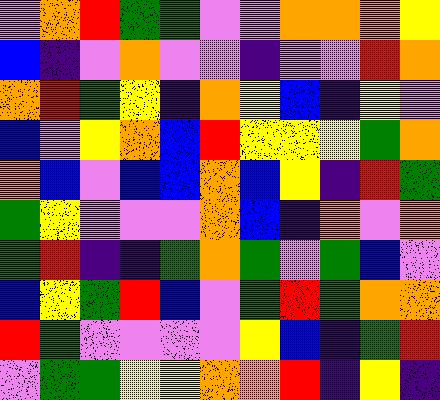[["violet", "orange", "red", "green", "green", "violet", "violet", "orange", "orange", "orange", "yellow"], ["blue", "indigo", "violet", "orange", "violet", "violet", "indigo", "violet", "violet", "red", "orange"], ["orange", "red", "green", "yellow", "indigo", "orange", "yellow", "blue", "indigo", "yellow", "violet"], ["blue", "violet", "yellow", "orange", "blue", "red", "yellow", "yellow", "yellow", "green", "orange"], ["orange", "blue", "violet", "blue", "blue", "orange", "blue", "yellow", "indigo", "red", "green"], ["green", "yellow", "violet", "violet", "violet", "orange", "blue", "indigo", "orange", "violet", "orange"], ["green", "red", "indigo", "indigo", "green", "orange", "green", "violet", "green", "blue", "violet"], ["blue", "yellow", "green", "red", "blue", "violet", "green", "red", "green", "orange", "orange"], ["red", "green", "violet", "violet", "violet", "violet", "yellow", "blue", "indigo", "green", "red"], ["violet", "green", "green", "yellow", "yellow", "orange", "orange", "red", "indigo", "yellow", "indigo"]]